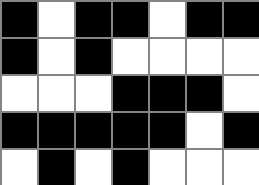[["black", "white", "black", "black", "white", "black", "black"], ["black", "white", "black", "white", "white", "white", "white"], ["white", "white", "white", "black", "black", "black", "white"], ["black", "black", "black", "black", "black", "white", "black"], ["white", "black", "white", "black", "white", "white", "white"]]